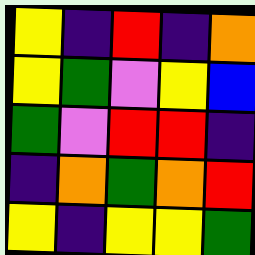[["yellow", "indigo", "red", "indigo", "orange"], ["yellow", "green", "violet", "yellow", "blue"], ["green", "violet", "red", "red", "indigo"], ["indigo", "orange", "green", "orange", "red"], ["yellow", "indigo", "yellow", "yellow", "green"]]